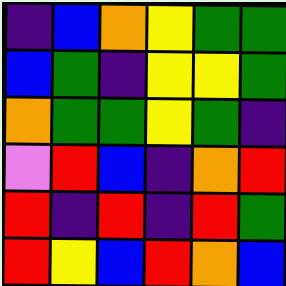[["indigo", "blue", "orange", "yellow", "green", "green"], ["blue", "green", "indigo", "yellow", "yellow", "green"], ["orange", "green", "green", "yellow", "green", "indigo"], ["violet", "red", "blue", "indigo", "orange", "red"], ["red", "indigo", "red", "indigo", "red", "green"], ["red", "yellow", "blue", "red", "orange", "blue"]]